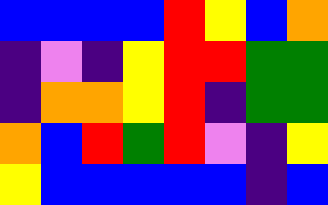[["blue", "blue", "blue", "blue", "red", "yellow", "blue", "orange"], ["indigo", "violet", "indigo", "yellow", "red", "red", "green", "green"], ["indigo", "orange", "orange", "yellow", "red", "indigo", "green", "green"], ["orange", "blue", "red", "green", "red", "violet", "indigo", "yellow"], ["yellow", "blue", "blue", "blue", "blue", "blue", "indigo", "blue"]]